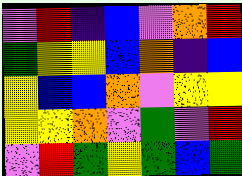[["violet", "red", "indigo", "blue", "violet", "orange", "red"], ["green", "yellow", "yellow", "blue", "orange", "indigo", "blue"], ["yellow", "blue", "blue", "orange", "violet", "yellow", "yellow"], ["yellow", "yellow", "orange", "violet", "green", "violet", "red"], ["violet", "red", "green", "yellow", "green", "blue", "green"]]